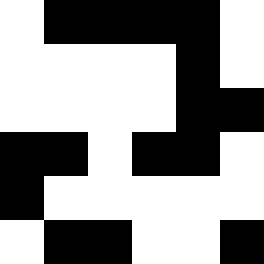[["white", "black", "black", "black", "black", "white"], ["white", "white", "white", "white", "black", "white"], ["white", "white", "white", "white", "black", "black"], ["black", "black", "white", "black", "black", "white"], ["black", "white", "white", "white", "white", "white"], ["white", "black", "black", "white", "white", "black"]]